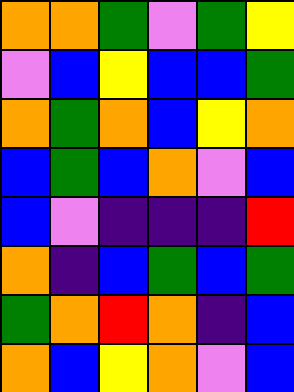[["orange", "orange", "green", "violet", "green", "yellow"], ["violet", "blue", "yellow", "blue", "blue", "green"], ["orange", "green", "orange", "blue", "yellow", "orange"], ["blue", "green", "blue", "orange", "violet", "blue"], ["blue", "violet", "indigo", "indigo", "indigo", "red"], ["orange", "indigo", "blue", "green", "blue", "green"], ["green", "orange", "red", "orange", "indigo", "blue"], ["orange", "blue", "yellow", "orange", "violet", "blue"]]